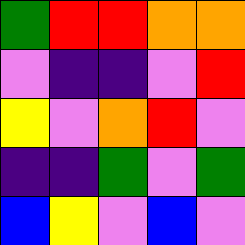[["green", "red", "red", "orange", "orange"], ["violet", "indigo", "indigo", "violet", "red"], ["yellow", "violet", "orange", "red", "violet"], ["indigo", "indigo", "green", "violet", "green"], ["blue", "yellow", "violet", "blue", "violet"]]